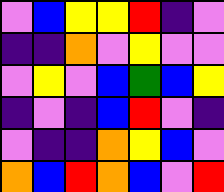[["violet", "blue", "yellow", "yellow", "red", "indigo", "violet"], ["indigo", "indigo", "orange", "violet", "yellow", "violet", "violet"], ["violet", "yellow", "violet", "blue", "green", "blue", "yellow"], ["indigo", "violet", "indigo", "blue", "red", "violet", "indigo"], ["violet", "indigo", "indigo", "orange", "yellow", "blue", "violet"], ["orange", "blue", "red", "orange", "blue", "violet", "red"]]